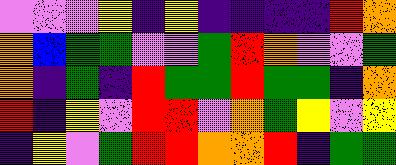[["violet", "violet", "violet", "yellow", "indigo", "yellow", "indigo", "indigo", "indigo", "indigo", "red", "orange"], ["orange", "blue", "green", "green", "violet", "violet", "green", "red", "orange", "violet", "violet", "green"], ["orange", "indigo", "green", "indigo", "red", "green", "green", "red", "green", "green", "indigo", "orange"], ["red", "indigo", "yellow", "violet", "red", "red", "violet", "orange", "green", "yellow", "violet", "yellow"], ["indigo", "yellow", "violet", "green", "red", "red", "orange", "orange", "red", "indigo", "green", "green"]]